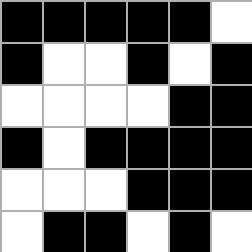[["black", "black", "black", "black", "black", "white"], ["black", "white", "white", "black", "white", "black"], ["white", "white", "white", "white", "black", "black"], ["black", "white", "black", "black", "black", "black"], ["white", "white", "white", "black", "black", "black"], ["white", "black", "black", "white", "black", "white"]]